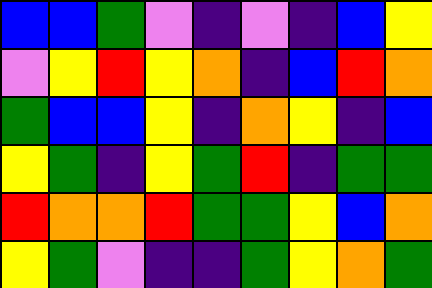[["blue", "blue", "green", "violet", "indigo", "violet", "indigo", "blue", "yellow"], ["violet", "yellow", "red", "yellow", "orange", "indigo", "blue", "red", "orange"], ["green", "blue", "blue", "yellow", "indigo", "orange", "yellow", "indigo", "blue"], ["yellow", "green", "indigo", "yellow", "green", "red", "indigo", "green", "green"], ["red", "orange", "orange", "red", "green", "green", "yellow", "blue", "orange"], ["yellow", "green", "violet", "indigo", "indigo", "green", "yellow", "orange", "green"]]